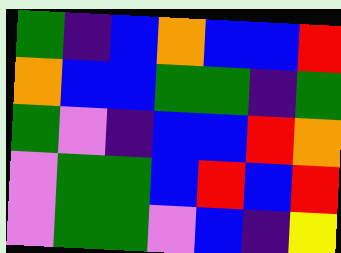[["green", "indigo", "blue", "orange", "blue", "blue", "red"], ["orange", "blue", "blue", "green", "green", "indigo", "green"], ["green", "violet", "indigo", "blue", "blue", "red", "orange"], ["violet", "green", "green", "blue", "red", "blue", "red"], ["violet", "green", "green", "violet", "blue", "indigo", "yellow"]]